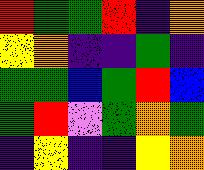[["red", "green", "green", "red", "indigo", "orange"], ["yellow", "orange", "indigo", "indigo", "green", "indigo"], ["green", "green", "blue", "green", "red", "blue"], ["green", "red", "violet", "green", "orange", "green"], ["indigo", "yellow", "indigo", "indigo", "yellow", "orange"]]